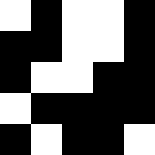[["white", "black", "white", "white", "black"], ["black", "black", "white", "white", "black"], ["black", "white", "white", "black", "black"], ["white", "black", "black", "black", "black"], ["black", "white", "black", "black", "white"]]